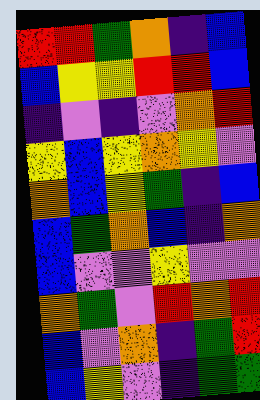[["red", "red", "green", "orange", "indigo", "blue"], ["blue", "yellow", "yellow", "red", "red", "blue"], ["indigo", "violet", "indigo", "violet", "orange", "red"], ["yellow", "blue", "yellow", "orange", "yellow", "violet"], ["orange", "blue", "yellow", "green", "indigo", "blue"], ["blue", "green", "orange", "blue", "indigo", "orange"], ["blue", "violet", "violet", "yellow", "violet", "violet"], ["orange", "green", "violet", "red", "orange", "red"], ["blue", "violet", "orange", "indigo", "green", "red"], ["blue", "yellow", "violet", "indigo", "green", "green"]]